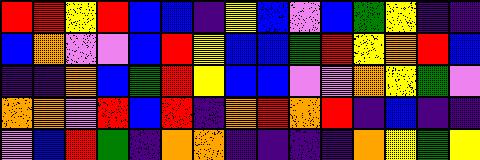[["red", "red", "yellow", "red", "blue", "blue", "indigo", "yellow", "blue", "violet", "blue", "green", "yellow", "indigo", "indigo"], ["blue", "orange", "violet", "violet", "blue", "red", "yellow", "blue", "blue", "green", "red", "yellow", "orange", "red", "blue"], ["indigo", "indigo", "orange", "blue", "green", "red", "yellow", "blue", "blue", "violet", "violet", "orange", "yellow", "green", "violet"], ["orange", "orange", "violet", "red", "blue", "red", "indigo", "orange", "red", "orange", "red", "indigo", "blue", "indigo", "indigo"], ["violet", "blue", "red", "green", "indigo", "orange", "orange", "indigo", "indigo", "indigo", "indigo", "orange", "yellow", "green", "yellow"]]